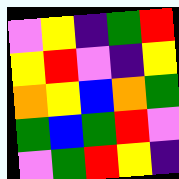[["violet", "yellow", "indigo", "green", "red"], ["yellow", "red", "violet", "indigo", "yellow"], ["orange", "yellow", "blue", "orange", "green"], ["green", "blue", "green", "red", "violet"], ["violet", "green", "red", "yellow", "indigo"]]